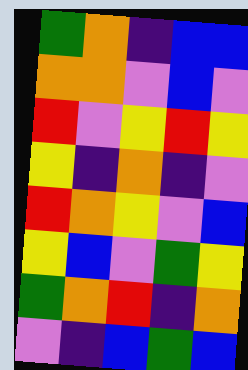[["green", "orange", "indigo", "blue", "blue"], ["orange", "orange", "violet", "blue", "violet"], ["red", "violet", "yellow", "red", "yellow"], ["yellow", "indigo", "orange", "indigo", "violet"], ["red", "orange", "yellow", "violet", "blue"], ["yellow", "blue", "violet", "green", "yellow"], ["green", "orange", "red", "indigo", "orange"], ["violet", "indigo", "blue", "green", "blue"]]